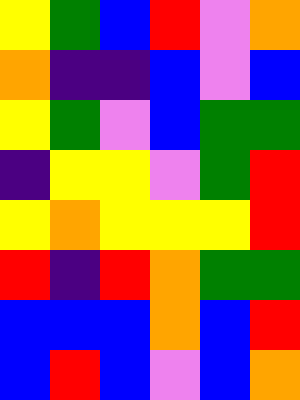[["yellow", "green", "blue", "red", "violet", "orange"], ["orange", "indigo", "indigo", "blue", "violet", "blue"], ["yellow", "green", "violet", "blue", "green", "green"], ["indigo", "yellow", "yellow", "violet", "green", "red"], ["yellow", "orange", "yellow", "yellow", "yellow", "red"], ["red", "indigo", "red", "orange", "green", "green"], ["blue", "blue", "blue", "orange", "blue", "red"], ["blue", "red", "blue", "violet", "blue", "orange"]]